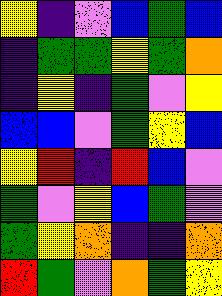[["yellow", "indigo", "violet", "blue", "green", "blue"], ["indigo", "green", "green", "yellow", "green", "orange"], ["indigo", "yellow", "indigo", "green", "violet", "yellow"], ["blue", "blue", "violet", "green", "yellow", "blue"], ["yellow", "red", "indigo", "red", "blue", "violet"], ["green", "violet", "yellow", "blue", "green", "violet"], ["green", "yellow", "orange", "indigo", "indigo", "orange"], ["red", "green", "violet", "orange", "green", "yellow"]]